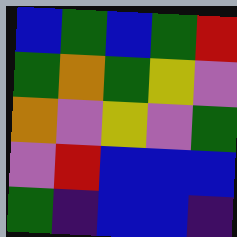[["blue", "green", "blue", "green", "red"], ["green", "orange", "green", "yellow", "violet"], ["orange", "violet", "yellow", "violet", "green"], ["violet", "red", "blue", "blue", "blue"], ["green", "indigo", "blue", "blue", "indigo"]]